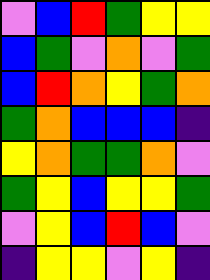[["violet", "blue", "red", "green", "yellow", "yellow"], ["blue", "green", "violet", "orange", "violet", "green"], ["blue", "red", "orange", "yellow", "green", "orange"], ["green", "orange", "blue", "blue", "blue", "indigo"], ["yellow", "orange", "green", "green", "orange", "violet"], ["green", "yellow", "blue", "yellow", "yellow", "green"], ["violet", "yellow", "blue", "red", "blue", "violet"], ["indigo", "yellow", "yellow", "violet", "yellow", "indigo"]]